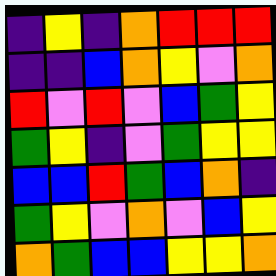[["indigo", "yellow", "indigo", "orange", "red", "red", "red"], ["indigo", "indigo", "blue", "orange", "yellow", "violet", "orange"], ["red", "violet", "red", "violet", "blue", "green", "yellow"], ["green", "yellow", "indigo", "violet", "green", "yellow", "yellow"], ["blue", "blue", "red", "green", "blue", "orange", "indigo"], ["green", "yellow", "violet", "orange", "violet", "blue", "yellow"], ["orange", "green", "blue", "blue", "yellow", "yellow", "orange"]]